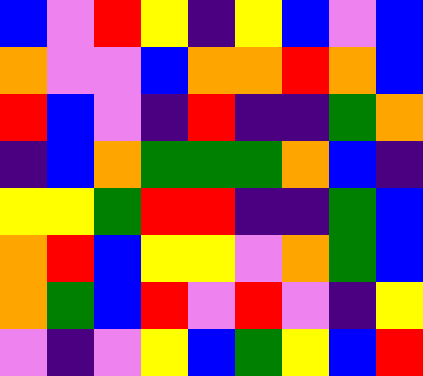[["blue", "violet", "red", "yellow", "indigo", "yellow", "blue", "violet", "blue"], ["orange", "violet", "violet", "blue", "orange", "orange", "red", "orange", "blue"], ["red", "blue", "violet", "indigo", "red", "indigo", "indigo", "green", "orange"], ["indigo", "blue", "orange", "green", "green", "green", "orange", "blue", "indigo"], ["yellow", "yellow", "green", "red", "red", "indigo", "indigo", "green", "blue"], ["orange", "red", "blue", "yellow", "yellow", "violet", "orange", "green", "blue"], ["orange", "green", "blue", "red", "violet", "red", "violet", "indigo", "yellow"], ["violet", "indigo", "violet", "yellow", "blue", "green", "yellow", "blue", "red"]]